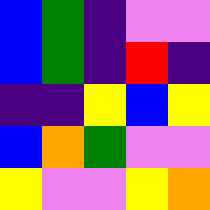[["blue", "green", "indigo", "violet", "violet"], ["blue", "green", "indigo", "red", "indigo"], ["indigo", "indigo", "yellow", "blue", "yellow"], ["blue", "orange", "green", "violet", "violet"], ["yellow", "violet", "violet", "yellow", "orange"]]